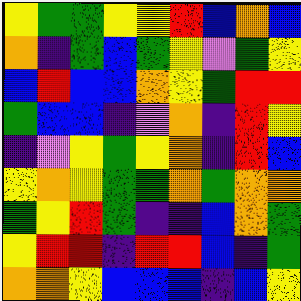[["yellow", "green", "green", "yellow", "yellow", "red", "blue", "orange", "blue"], ["orange", "indigo", "green", "blue", "green", "yellow", "violet", "green", "yellow"], ["blue", "red", "blue", "blue", "orange", "yellow", "green", "red", "red"], ["green", "blue", "blue", "indigo", "violet", "orange", "indigo", "red", "yellow"], ["indigo", "violet", "yellow", "green", "yellow", "orange", "indigo", "red", "blue"], ["yellow", "orange", "yellow", "green", "green", "orange", "green", "orange", "orange"], ["green", "yellow", "red", "green", "indigo", "indigo", "blue", "orange", "green"], ["yellow", "red", "red", "indigo", "red", "red", "blue", "indigo", "green"], ["orange", "orange", "yellow", "blue", "blue", "blue", "indigo", "blue", "yellow"]]